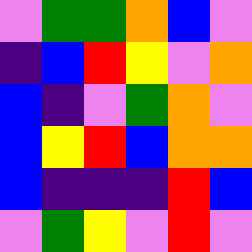[["violet", "green", "green", "orange", "blue", "violet"], ["indigo", "blue", "red", "yellow", "violet", "orange"], ["blue", "indigo", "violet", "green", "orange", "violet"], ["blue", "yellow", "red", "blue", "orange", "orange"], ["blue", "indigo", "indigo", "indigo", "red", "blue"], ["violet", "green", "yellow", "violet", "red", "violet"]]